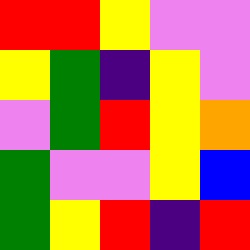[["red", "red", "yellow", "violet", "violet"], ["yellow", "green", "indigo", "yellow", "violet"], ["violet", "green", "red", "yellow", "orange"], ["green", "violet", "violet", "yellow", "blue"], ["green", "yellow", "red", "indigo", "red"]]